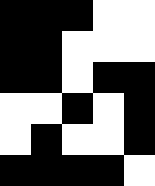[["black", "black", "black", "white", "white"], ["black", "black", "white", "white", "white"], ["black", "black", "white", "black", "black"], ["white", "white", "black", "white", "black"], ["white", "black", "white", "white", "black"], ["black", "black", "black", "black", "white"]]